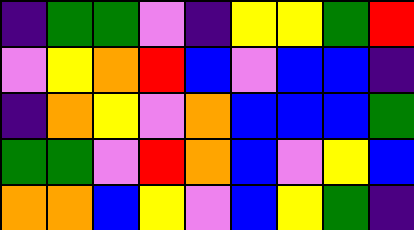[["indigo", "green", "green", "violet", "indigo", "yellow", "yellow", "green", "red"], ["violet", "yellow", "orange", "red", "blue", "violet", "blue", "blue", "indigo"], ["indigo", "orange", "yellow", "violet", "orange", "blue", "blue", "blue", "green"], ["green", "green", "violet", "red", "orange", "blue", "violet", "yellow", "blue"], ["orange", "orange", "blue", "yellow", "violet", "blue", "yellow", "green", "indigo"]]